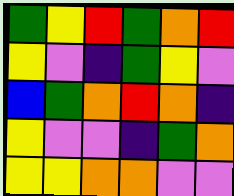[["green", "yellow", "red", "green", "orange", "red"], ["yellow", "violet", "indigo", "green", "yellow", "violet"], ["blue", "green", "orange", "red", "orange", "indigo"], ["yellow", "violet", "violet", "indigo", "green", "orange"], ["yellow", "yellow", "orange", "orange", "violet", "violet"]]